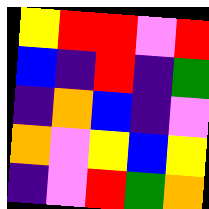[["yellow", "red", "red", "violet", "red"], ["blue", "indigo", "red", "indigo", "green"], ["indigo", "orange", "blue", "indigo", "violet"], ["orange", "violet", "yellow", "blue", "yellow"], ["indigo", "violet", "red", "green", "orange"]]